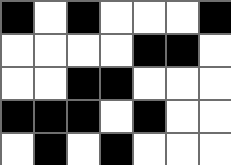[["black", "white", "black", "white", "white", "white", "black"], ["white", "white", "white", "white", "black", "black", "white"], ["white", "white", "black", "black", "white", "white", "white"], ["black", "black", "black", "white", "black", "white", "white"], ["white", "black", "white", "black", "white", "white", "white"]]